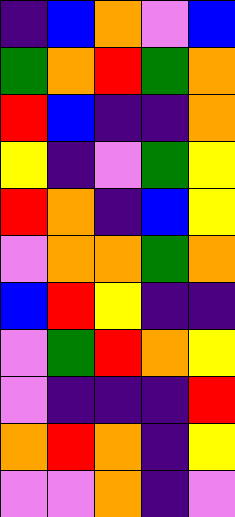[["indigo", "blue", "orange", "violet", "blue"], ["green", "orange", "red", "green", "orange"], ["red", "blue", "indigo", "indigo", "orange"], ["yellow", "indigo", "violet", "green", "yellow"], ["red", "orange", "indigo", "blue", "yellow"], ["violet", "orange", "orange", "green", "orange"], ["blue", "red", "yellow", "indigo", "indigo"], ["violet", "green", "red", "orange", "yellow"], ["violet", "indigo", "indigo", "indigo", "red"], ["orange", "red", "orange", "indigo", "yellow"], ["violet", "violet", "orange", "indigo", "violet"]]